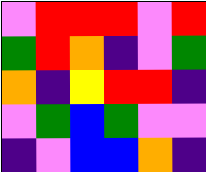[["violet", "red", "red", "red", "violet", "red"], ["green", "red", "orange", "indigo", "violet", "green"], ["orange", "indigo", "yellow", "red", "red", "indigo"], ["violet", "green", "blue", "green", "violet", "violet"], ["indigo", "violet", "blue", "blue", "orange", "indigo"]]